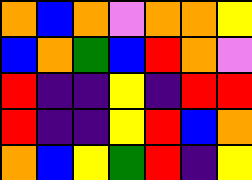[["orange", "blue", "orange", "violet", "orange", "orange", "yellow"], ["blue", "orange", "green", "blue", "red", "orange", "violet"], ["red", "indigo", "indigo", "yellow", "indigo", "red", "red"], ["red", "indigo", "indigo", "yellow", "red", "blue", "orange"], ["orange", "blue", "yellow", "green", "red", "indigo", "yellow"]]